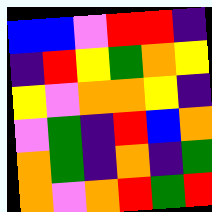[["blue", "blue", "violet", "red", "red", "indigo"], ["indigo", "red", "yellow", "green", "orange", "yellow"], ["yellow", "violet", "orange", "orange", "yellow", "indigo"], ["violet", "green", "indigo", "red", "blue", "orange"], ["orange", "green", "indigo", "orange", "indigo", "green"], ["orange", "violet", "orange", "red", "green", "red"]]